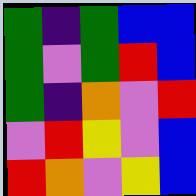[["green", "indigo", "green", "blue", "blue"], ["green", "violet", "green", "red", "blue"], ["green", "indigo", "orange", "violet", "red"], ["violet", "red", "yellow", "violet", "blue"], ["red", "orange", "violet", "yellow", "blue"]]